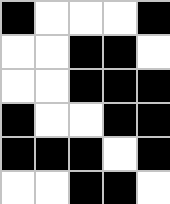[["black", "white", "white", "white", "black"], ["white", "white", "black", "black", "white"], ["white", "white", "black", "black", "black"], ["black", "white", "white", "black", "black"], ["black", "black", "black", "white", "black"], ["white", "white", "black", "black", "white"]]